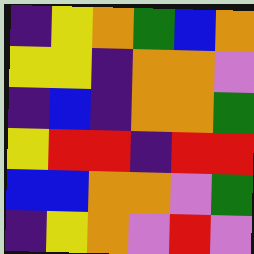[["indigo", "yellow", "orange", "green", "blue", "orange"], ["yellow", "yellow", "indigo", "orange", "orange", "violet"], ["indigo", "blue", "indigo", "orange", "orange", "green"], ["yellow", "red", "red", "indigo", "red", "red"], ["blue", "blue", "orange", "orange", "violet", "green"], ["indigo", "yellow", "orange", "violet", "red", "violet"]]